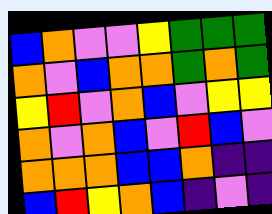[["blue", "orange", "violet", "violet", "yellow", "green", "green", "green"], ["orange", "violet", "blue", "orange", "orange", "green", "orange", "green"], ["yellow", "red", "violet", "orange", "blue", "violet", "yellow", "yellow"], ["orange", "violet", "orange", "blue", "violet", "red", "blue", "violet"], ["orange", "orange", "orange", "blue", "blue", "orange", "indigo", "indigo"], ["blue", "red", "yellow", "orange", "blue", "indigo", "violet", "indigo"]]